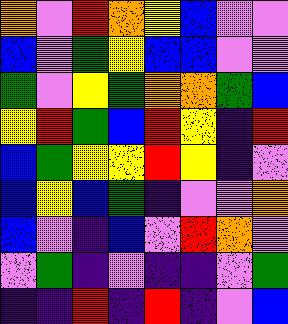[["orange", "violet", "red", "orange", "yellow", "blue", "violet", "violet"], ["blue", "violet", "green", "yellow", "blue", "blue", "violet", "violet"], ["green", "violet", "yellow", "green", "orange", "orange", "green", "blue"], ["yellow", "red", "green", "blue", "red", "yellow", "indigo", "red"], ["blue", "green", "yellow", "yellow", "red", "yellow", "indigo", "violet"], ["blue", "yellow", "blue", "green", "indigo", "violet", "violet", "orange"], ["blue", "violet", "indigo", "blue", "violet", "red", "orange", "violet"], ["violet", "green", "indigo", "violet", "indigo", "indigo", "violet", "green"], ["indigo", "indigo", "red", "indigo", "red", "indigo", "violet", "blue"]]